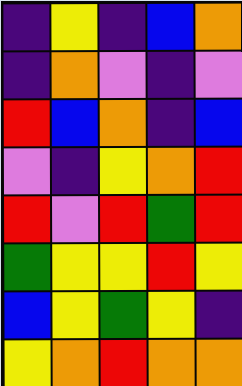[["indigo", "yellow", "indigo", "blue", "orange"], ["indigo", "orange", "violet", "indigo", "violet"], ["red", "blue", "orange", "indigo", "blue"], ["violet", "indigo", "yellow", "orange", "red"], ["red", "violet", "red", "green", "red"], ["green", "yellow", "yellow", "red", "yellow"], ["blue", "yellow", "green", "yellow", "indigo"], ["yellow", "orange", "red", "orange", "orange"]]